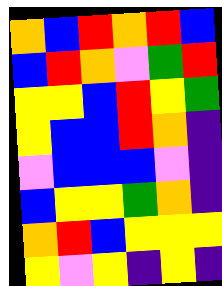[["orange", "blue", "red", "orange", "red", "blue"], ["blue", "red", "orange", "violet", "green", "red"], ["yellow", "yellow", "blue", "red", "yellow", "green"], ["yellow", "blue", "blue", "red", "orange", "indigo"], ["violet", "blue", "blue", "blue", "violet", "indigo"], ["blue", "yellow", "yellow", "green", "orange", "indigo"], ["orange", "red", "blue", "yellow", "yellow", "yellow"], ["yellow", "violet", "yellow", "indigo", "yellow", "indigo"]]